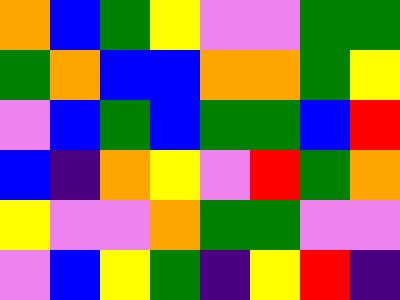[["orange", "blue", "green", "yellow", "violet", "violet", "green", "green"], ["green", "orange", "blue", "blue", "orange", "orange", "green", "yellow"], ["violet", "blue", "green", "blue", "green", "green", "blue", "red"], ["blue", "indigo", "orange", "yellow", "violet", "red", "green", "orange"], ["yellow", "violet", "violet", "orange", "green", "green", "violet", "violet"], ["violet", "blue", "yellow", "green", "indigo", "yellow", "red", "indigo"]]